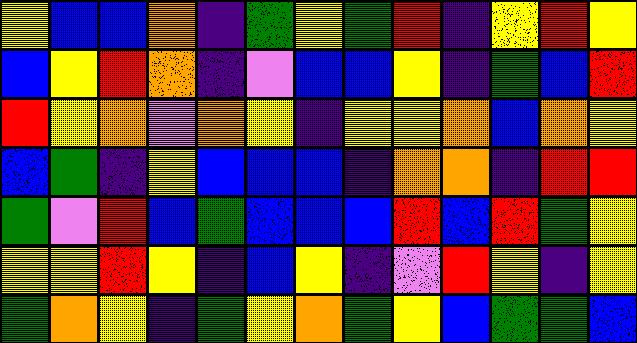[["yellow", "blue", "blue", "orange", "indigo", "green", "yellow", "green", "red", "indigo", "yellow", "red", "yellow"], ["blue", "yellow", "red", "orange", "indigo", "violet", "blue", "blue", "yellow", "indigo", "green", "blue", "red"], ["red", "yellow", "orange", "violet", "orange", "yellow", "indigo", "yellow", "yellow", "orange", "blue", "orange", "yellow"], ["blue", "green", "indigo", "yellow", "blue", "blue", "blue", "indigo", "orange", "orange", "indigo", "red", "red"], ["green", "violet", "red", "blue", "green", "blue", "blue", "blue", "red", "blue", "red", "green", "yellow"], ["yellow", "yellow", "red", "yellow", "indigo", "blue", "yellow", "indigo", "violet", "red", "yellow", "indigo", "yellow"], ["green", "orange", "yellow", "indigo", "green", "yellow", "orange", "green", "yellow", "blue", "green", "green", "blue"]]